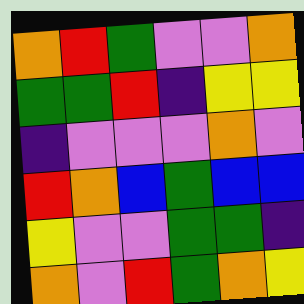[["orange", "red", "green", "violet", "violet", "orange"], ["green", "green", "red", "indigo", "yellow", "yellow"], ["indigo", "violet", "violet", "violet", "orange", "violet"], ["red", "orange", "blue", "green", "blue", "blue"], ["yellow", "violet", "violet", "green", "green", "indigo"], ["orange", "violet", "red", "green", "orange", "yellow"]]